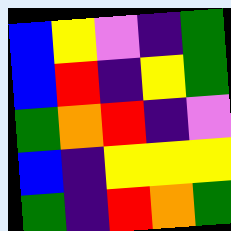[["blue", "yellow", "violet", "indigo", "green"], ["blue", "red", "indigo", "yellow", "green"], ["green", "orange", "red", "indigo", "violet"], ["blue", "indigo", "yellow", "yellow", "yellow"], ["green", "indigo", "red", "orange", "green"]]